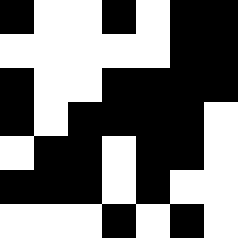[["black", "white", "white", "black", "white", "black", "black"], ["white", "white", "white", "white", "white", "black", "black"], ["black", "white", "white", "black", "black", "black", "black"], ["black", "white", "black", "black", "black", "black", "white"], ["white", "black", "black", "white", "black", "black", "white"], ["black", "black", "black", "white", "black", "white", "white"], ["white", "white", "white", "black", "white", "black", "white"]]